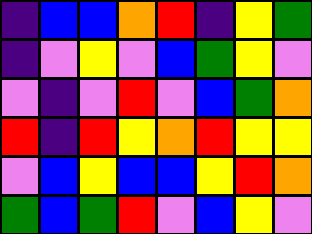[["indigo", "blue", "blue", "orange", "red", "indigo", "yellow", "green"], ["indigo", "violet", "yellow", "violet", "blue", "green", "yellow", "violet"], ["violet", "indigo", "violet", "red", "violet", "blue", "green", "orange"], ["red", "indigo", "red", "yellow", "orange", "red", "yellow", "yellow"], ["violet", "blue", "yellow", "blue", "blue", "yellow", "red", "orange"], ["green", "blue", "green", "red", "violet", "blue", "yellow", "violet"]]